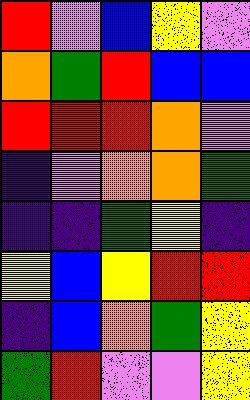[["red", "violet", "blue", "yellow", "violet"], ["orange", "green", "red", "blue", "blue"], ["red", "red", "red", "orange", "violet"], ["indigo", "violet", "orange", "orange", "green"], ["indigo", "indigo", "green", "yellow", "indigo"], ["yellow", "blue", "yellow", "red", "red"], ["indigo", "blue", "orange", "green", "yellow"], ["green", "red", "violet", "violet", "yellow"]]